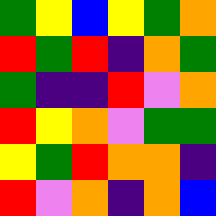[["green", "yellow", "blue", "yellow", "green", "orange"], ["red", "green", "red", "indigo", "orange", "green"], ["green", "indigo", "indigo", "red", "violet", "orange"], ["red", "yellow", "orange", "violet", "green", "green"], ["yellow", "green", "red", "orange", "orange", "indigo"], ["red", "violet", "orange", "indigo", "orange", "blue"]]